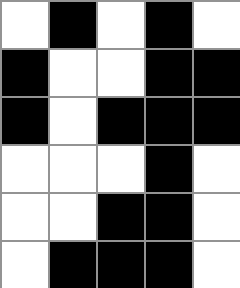[["white", "black", "white", "black", "white"], ["black", "white", "white", "black", "black"], ["black", "white", "black", "black", "black"], ["white", "white", "white", "black", "white"], ["white", "white", "black", "black", "white"], ["white", "black", "black", "black", "white"]]